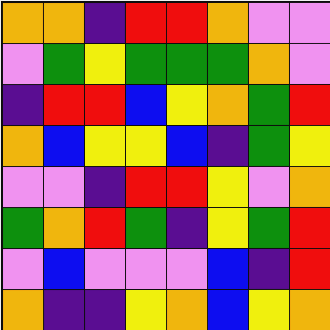[["orange", "orange", "indigo", "red", "red", "orange", "violet", "violet"], ["violet", "green", "yellow", "green", "green", "green", "orange", "violet"], ["indigo", "red", "red", "blue", "yellow", "orange", "green", "red"], ["orange", "blue", "yellow", "yellow", "blue", "indigo", "green", "yellow"], ["violet", "violet", "indigo", "red", "red", "yellow", "violet", "orange"], ["green", "orange", "red", "green", "indigo", "yellow", "green", "red"], ["violet", "blue", "violet", "violet", "violet", "blue", "indigo", "red"], ["orange", "indigo", "indigo", "yellow", "orange", "blue", "yellow", "orange"]]